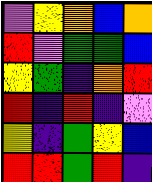[["violet", "yellow", "orange", "blue", "orange"], ["red", "violet", "green", "green", "blue"], ["yellow", "green", "indigo", "orange", "red"], ["red", "indigo", "red", "indigo", "violet"], ["yellow", "indigo", "green", "yellow", "blue"], ["red", "red", "green", "red", "indigo"]]